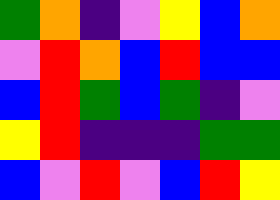[["green", "orange", "indigo", "violet", "yellow", "blue", "orange"], ["violet", "red", "orange", "blue", "red", "blue", "blue"], ["blue", "red", "green", "blue", "green", "indigo", "violet"], ["yellow", "red", "indigo", "indigo", "indigo", "green", "green"], ["blue", "violet", "red", "violet", "blue", "red", "yellow"]]